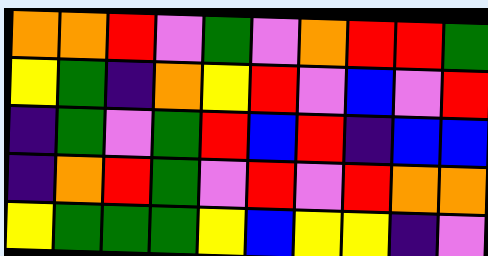[["orange", "orange", "red", "violet", "green", "violet", "orange", "red", "red", "green"], ["yellow", "green", "indigo", "orange", "yellow", "red", "violet", "blue", "violet", "red"], ["indigo", "green", "violet", "green", "red", "blue", "red", "indigo", "blue", "blue"], ["indigo", "orange", "red", "green", "violet", "red", "violet", "red", "orange", "orange"], ["yellow", "green", "green", "green", "yellow", "blue", "yellow", "yellow", "indigo", "violet"]]